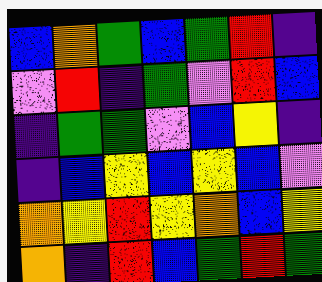[["blue", "orange", "green", "blue", "green", "red", "indigo"], ["violet", "red", "indigo", "green", "violet", "red", "blue"], ["indigo", "green", "green", "violet", "blue", "yellow", "indigo"], ["indigo", "blue", "yellow", "blue", "yellow", "blue", "violet"], ["orange", "yellow", "red", "yellow", "orange", "blue", "yellow"], ["orange", "indigo", "red", "blue", "green", "red", "green"]]